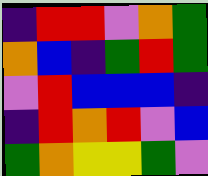[["indigo", "red", "red", "violet", "orange", "green"], ["orange", "blue", "indigo", "green", "red", "green"], ["violet", "red", "blue", "blue", "blue", "indigo"], ["indigo", "red", "orange", "red", "violet", "blue"], ["green", "orange", "yellow", "yellow", "green", "violet"]]